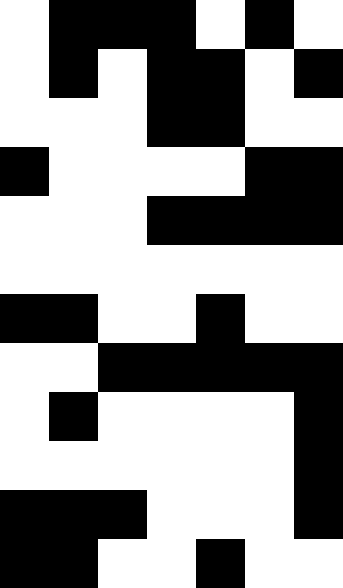[["white", "black", "black", "black", "white", "black", "white"], ["white", "black", "white", "black", "black", "white", "black"], ["white", "white", "white", "black", "black", "white", "white"], ["black", "white", "white", "white", "white", "black", "black"], ["white", "white", "white", "black", "black", "black", "black"], ["white", "white", "white", "white", "white", "white", "white"], ["black", "black", "white", "white", "black", "white", "white"], ["white", "white", "black", "black", "black", "black", "black"], ["white", "black", "white", "white", "white", "white", "black"], ["white", "white", "white", "white", "white", "white", "black"], ["black", "black", "black", "white", "white", "white", "black"], ["black", "black", "white", "white", "black", "white", "white"]]